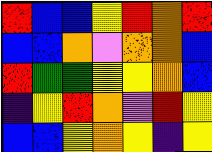[["red", "blue", "blue", "yellow", "red", "orange", "red"], ["blue", "blue", "orange", "violet", "orange", "orange", "blue"], ["red", "green", "green", "yellow", "yellow", "orange", "blue"], ["indigo", "yellow", "red", "orange", "violet", "red", "yellow"], ["blue", "blue", "yellow", "orange", "yellow", "indigo", "yellow"]]